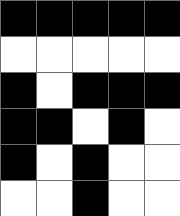[["black", "black", "black", "black", "black"], ["white", "white", "white", "white", "white"], ["black", "white", "black", "black", "black"], ["black", "black", "white", "black", "white"], ["black", "white", "black", "white", "white"], ["white", "white", "black", "white", "white"]]